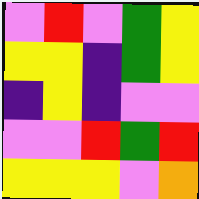[["violet", "red", "violet", "green", "yellow"], ["yellow", "yellow", "indigo", "green", "yellow"], ["indigo", "yellow", "indigo", "violet", "violet"], ["violet", "violet", "red", "green", "red"], ["yellow", "yellow", "yellow", "violet", "orange"]]